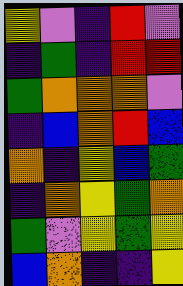[["yellow", "violet", "indigo", "red", "violet"], ["indigo", "green", "indigo", "red", "red"], ["green", "orange", "orange", "orange", "violet"], ["indigo", "blue", "orange", "red", "blue"], ["orange", "indigo", "yellow", "blue", "green"], ["indigo", "orange", "yellow", "green", "orange"], ["green", "violet", "yellow", "green", "yellow"], ["blue", "orange", "indigo", "indigo", "yellow"]]